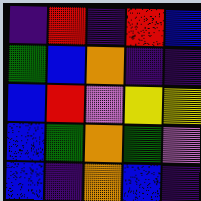[["indigo", "red", "indigo", "red", "blue"], ["green", "blue", "orange", "indigo", "indigo"], ["blue", "red", "violet", "yellow", "yellow"], ["blue", "green", "orange", "green", "violet"], ["blue", "indigo", "orange", "blue", "indigo"]]